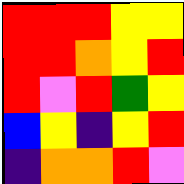[["red", "red", "red", "yellow", "yellow"], ["red", "red", "orange", "yellow", "red"], ["red", "violet", "red", "green", "yellow"], ["blue", "yellow", "indigo", "yellow", "red"], ["indigo", "orange", "orange", "red", "violet"]]